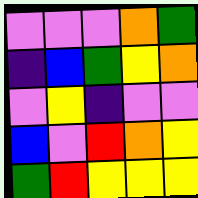[["violet", "violet", "violet", "orange", "green"], ["indigo", "blue", "green", "yellow", "orange"], ["violet", "yellow", "indigo", "violet", "violet"], ["blue", "violet", "red", "orange", "yellow"], ["green", "red", "yellow", "yellow", "yellow"]]